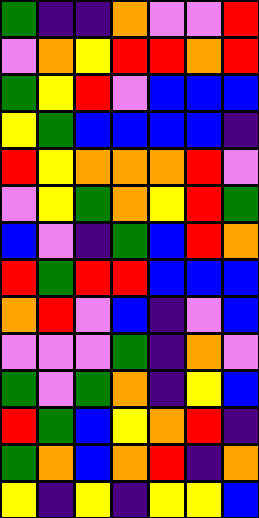[["green", "indigo", "indigo", "orange", "violet", "violet", "red"], ["violet", "orange", "yellow", "red", "red", "orange", "red"], ["green", "yellow", "red", "violet", "blue", "blue", "blue"], ["yellow", "green", "blue", "blue", "blue", "blue", "indigo"], ["red", "yellow", "orange", "orange", "orange", "red", "violet"], ["violet", "yellow", "green", "orange", "yellow", "red", "green"], ["blue", "violet", "indigo", "green", "blue", "red", "orange"], ["red", "green", "red", "red", "blue", "blue", "blue"], ["orange", "red", "violet", "blue", "indigo", "violet", "blue"], ["violet", "violet", "violet", "green", "indigo", "orange", "violet"], ["green", "violet", "green", "orange", "indigo", "yellow", "blue"], ["red", "green", "blue", "yellow", "orange", "red", "indigo"], ["green", "orange", "blue", "orange", "red", "indigo", "orange"], ["yellow", "indigo", "yellow", "indigo", "yellow", "yellow", "blue"]]